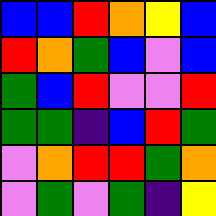[["blue", "blue", "red", "orange", "yellow", "blue"], ["red", "orange", "green", "blue", "violet", "blue"], ["green", "blue", "red", "violet", "violet", "red"], ["green", "green", "indigo", "blue", "red", "green"], ["violet", "orange", "red", "red", "green", "orange"], ["violet", "green", "violet", "green", "indigo", "yellow"]]